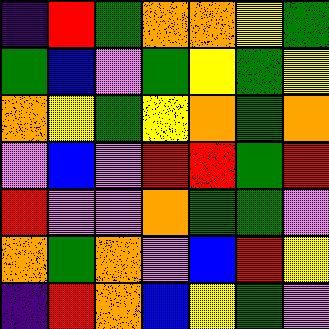[["indigo", "red", "green", "orange", "orange", "yellow", "green"], ["green", "blue", "violet", "green", "yellow", "green", "yellow"], ["orange", "yellow", "green", "yellow", "orange", "green", "orange"], ["violet", "blue", "violet", "red", "red", "green", "red"], ["red", "violet", "violet", "orange", "green", "green", "violet"], ["orange", "green", "orange", "violet", "blue", "red", "yellow"], ["indigo", "red", "orange", "blue", "yellow", "green", "violet"]]